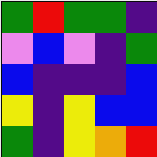[["green", "red", "green", "green", "indigo"], ["violet", "blue", "violet", "indigo", "green"], ["blue", "indigo", "indigo", "indigo", "blue"], ["yellow", "indigo", "yellow", "blue", "blue"], ["green", "indigo", "yellow", "orange", "red"]]